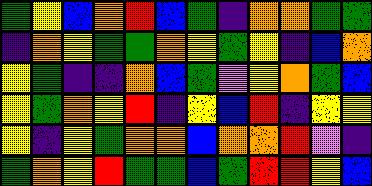[["green", "yellow", "blue", "orange", "red", "blue", "green", "indigo", "orange", "orange", "green", "green"], ["indigo", "orange", "yellow", "green", "green", "orange", "yellow", "green", "yellow", "indigo", "blue", "orange"], ["yellow", "green", "indigo", "indigo", "orange", "blue", "green", "violet", "yellow", "orange", "green", "blue"], ["yellow", "green", "orange", "yellow", "red", "indigo", "yellow", "blue", "red", "indigo", "yellow", "yellow"], ["yellow", "indigo", "yellow", "green", "orange", "orange", "blue", "orange", "orange", "red", "violet", "indigo"], ["green", "orange", "yellow", "red", "green", "green", "blue", "green", "red", "red", "yellow", "blue"]]